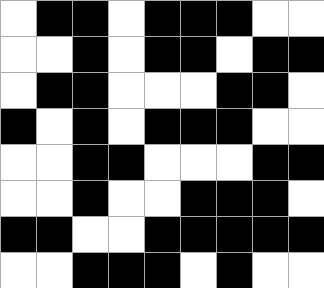[["white", "black", "black", "white", "black", "black", "black", "white", "white"], ["white", "white", "black", "white", "black", "black", "white", "black", "black"], ["white", "black", "black", "white", "white", "white", "black", "black", "white"], ["black", "white", "black", "white", "black", "black", "black", "white", "white"], ["white", "white", "black", "black", "white", "white", "white", "black", "black"], ["white", "white", "black", "white", "white", "black", "black", "black", "white"], ["black", "black", "white", "white", "black", "black", "black", "black", "black"], ["white", "white", "black", "black", "black", "white", "black", "white", "white"]]